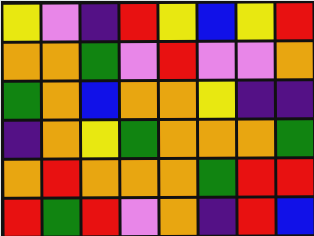[["yellow", "violet", "indigo", "red", "yellow", "blue", "yellow", "red"], ["orange", "orange", "green", "violet", "red", "violet", "violet", "orange"], ["green", "orange", "blue", "orange", "orange", "yellow", "indigo", "indigo"], ["indigo", "orange", "yellow", "green", "orange", "orange", "orange", "green"], ["orange", "red", "orange", "orange", "orange", "green", "red", "red"], ["red", "green", "red", "violet", "orange", "indigo", "red", "blue"]]